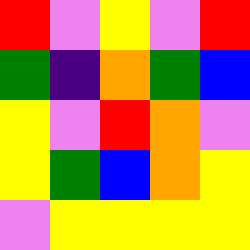[["red", "violet", "yellow", "violet", "red"], ["green", "indigo", "orange", "green", "blue"], ["yellow", "violet", "red", "orange", "violet"], ["yellow", "green", "blue", "orange", "yellow"], ["violet", "yellow", "yellow", "yellow", "yellow"]]